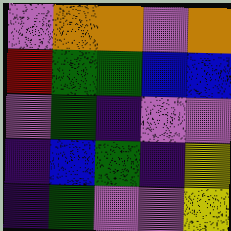[["violet", "orange", "orange", "violet", "orange"], ["red", "green", "green", "blue", "blue"], ["violet", "green", "indigo", "violet", "violet"], ["indigo", "blue", "green", "indigo", "yellow"], ["indigo", "green", "violet", "violet", "yellow"]]